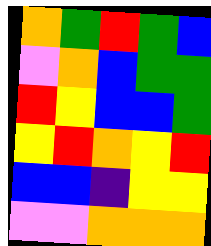[["orange", "green", "red", "green", "blue"], ["violet", "orange", "blue", "green", "green"], ["red", "yellow", "blue", "blue", "green"], ["yellow", "red", "orange", "yellow", "red"], ["blue", "blue", "indigo", "yellow", "yellow"], ["violet", "violet", "orange", "orange", "orange"]]